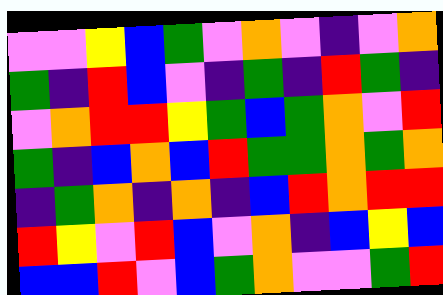[["violet", "violet", "yellow", "blue", "green", "violet", "orange", "violet", "indigo", "violet", "orange"], ["green", "indigo", "red", "blue", "violet", "indigo", "green", "indigo", "red", "green", "indigo"], ["violet", "orange", "red", "red", "yellow", "green", "blue", "green", "orange", "violet", "red"], ["green", "indigo", "blue", "orange", "blue", "red", "green", "green", "orange", "green", "orange"], ["indigo", "green", "orange", "indigo", "orange", "indigo", "blue", "red", "orange", "red", "red"], ["red", "yellow", "violet", "red", "blue", "violet", "orange", "indigo", "blue", "yellow", "blue"], ["blue", "blue", "red", "violet", "blue", "green", "orange", "violet", "violet", "green", "red"]]